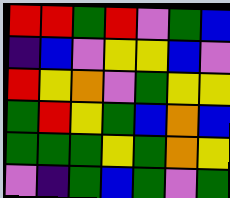[["red", "red", "green", "red", "violet", "green", "blue"], ["indigo", "blue", "violet", "yellow", "yellow", "blue", "violet"], ["red", "yellow", "orange", "violet", "green", "yellow", "yellow"], ["green", "red", "yellow", "green", "blue", "orange", "blue"], ["green", "green", "green", "yellow", "green", "orange", "yellow"], ["violet", "indigo", "green", "blue", "green", "violet", "green"]]